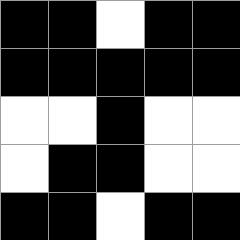[["black", "black", "white", "black", "black"], ["black", "black", "black", "black", "black"], ["white", "white", "black", "white", "white"], ["white", "black", "black", "white", "white"], ["black", "black", "white", "black", "black"]]